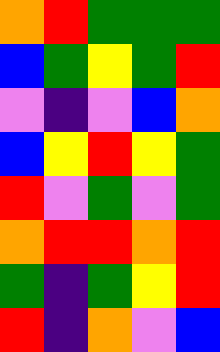[["orange", "red", "green", "green", "green"], ["blue", "green", "yellow", "green", "red"], ["violet", "indigo", "violet", "blue", "orange"], ["blue", "yellow", "red", "yellow", "green"], ["red", "violet", "green", "violet", "green"], ["orange", "red", "red", "orange", "red"], ["green", "indigo", "green", "yellow", "red"], ["red", "indigo", "orange", "violet", "blue"]]